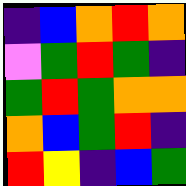[["indigo", "blue", "orange", "red", "orange"], ["violet", "green", "red", "green", "indigo"], ["green", "red", "green", "orange", "orange"], ["orange", "blue", "green", "red", "indigo"], ["red", "yellow", "indigo", "blue", "green"]]